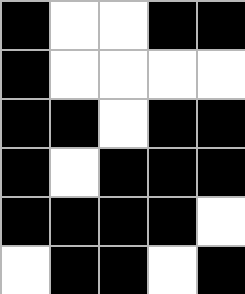[["black", "white", "white", "black", "black"], ["black", "white", "white", "white", "white"], ["black", "black", "white", "black", "black"], ["black", "white", "black", "black", "black"], ["black", "black", "black", "black", "white"], ["white", "black", "black", "white", "black"]]